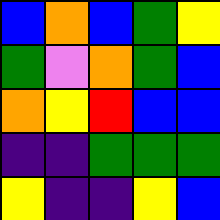[["blue", "orange", "blue", "green", "yellow"], ["green", "violet", "orange", "green", "blue"], ["orange", "yellow", "red", "blue", "blue"], ["indigo", "indigo", "green", "green", "green"], ["yellow", "indigo", "indigo", "yellow", "blue"]]